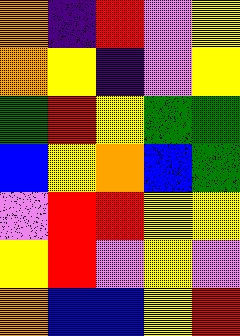[["orange", "indigo", "red", "violet", "yellow"], ["orange", "yellow", "indigo", "violet", "yellow"], ["green", "red", "yellow", "green", "green"], ["blue", "yellow", "orange", "blue", "green"], ["violet", "red", "red", "yellow", "yellow"], ["yellow", "red", "violet", "yellow", "violet"], ["orange", "blue", "blue", "yellow", "red"]]